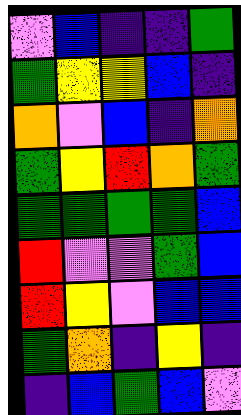[["violet", "blue", "indigo", "indigo", "green"], ["green", "yellow", "yellow", "blue", "indigo"], ["orange", "violet", "blue", "indigo", "orange"], ["green", "yellow", "red", "orange", "green"], ["green", "green", "green", "green", "blue"], ["red", "violet", "violet", "green", "blue"], ["red", "yellow", "violet", "blue", "blue"], ["green", "orange", "indigo", "yellow", "indigo"], ["indigo", "blue", "green", "blue", "violet"]]